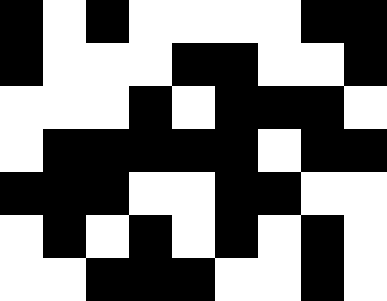[["black", "white", "black", "white", "white", "white", "white", "black", "black"], ["black", "white", "white", "white", "black", "black", "white", "white", "black"], ["white", "white", "white", "black", "white", "black", "black", "black", "white"], ["white", "black", "black", "black", "black", "black", "white", "black", "black"], ["black", "black", "black", "white", "white", "black", "black", "white", "white"], ["white", "black", "white", "black", "white", "black", "white", "black", "white"], ["white", "white", "black", "black", "black", "white", "white", "black", "white"]]